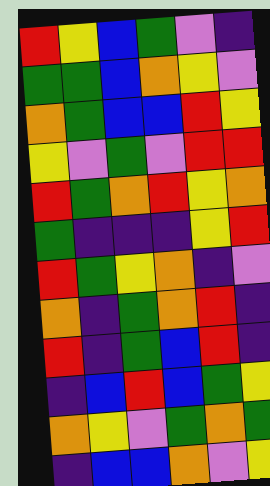[["red", "yellow", "blue", "green", "violet", "indigo"], ["green", "green", "blue", "orange", "yellow", "violet"], ["orange", "green", "blue", "blue", "red", "yellow"], ["yellow", "violet", "green", "violet", "red", "red"], ["red", "green", "orange", "red", "yellow", "orange"], ["green", "indigo", "indigo", "indigo", "yellow", "red"], ["red", "green", "yellow", "orange", "indigo", "violet"], ["orange", "indigo", "green", "orange", "red", "indigo"], ["red", "indigo", "green", "blue", "red", "indigo"], ["indigo", "blue", "red", "blue", "green", "yellow"], ["orange", "yellow", "violet", "green", "orange", "green"], ["indigo", "blue", "blue", "orange", "violet", "yellow"]]